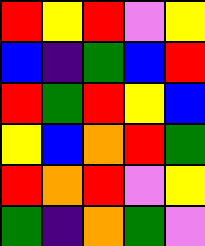[["red", "yellow", "red", "violet", "yellow"], ["blue", "indigo", "green", "blue", "red"], ["red", "green", "red", "yellow", "blue"], ["yellow", "blue", "orange", "red", "green"], ["red", "orange", "red", "violet", "yellow"], ["green", "indigo", "orange", "green", "violet"]]